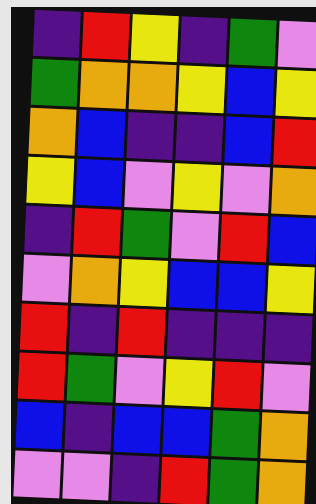[["indigo", "red", "yellow", "indigo", "green", "violet"], ["green", "orange", "orange", "yellow", "blue", "yellow"], ["orange", "blue", "indigo", "indigo", "blue", "red"], ["yellow", "blue", "violet", "yellow", "violet", "orange"], ["indigo", "red", "green", "violet", "red", "blue"], ["violet", "orange", "yellow", "blue", "blue", "yellow"], ["red", "indigo", "red", "indigo", "indigo", "indigo"], ["red", "green", "violet", "yellow", "red", "violet"], ["blue", "indigo", "blue", "blue", "green", "orange"], ["violet", "violet", "indigo", "red", "green", "orange"]]